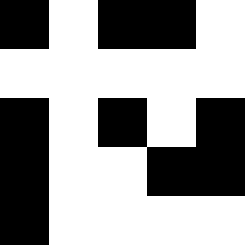[["black", "white", "black", "black", "white"], ["white", "white", "white", "white", "white"], ["black", "white", "black", "white", "black"], ["black", "white", "white", "black", "black"], ["black", "white", "white", "white", "white"]]